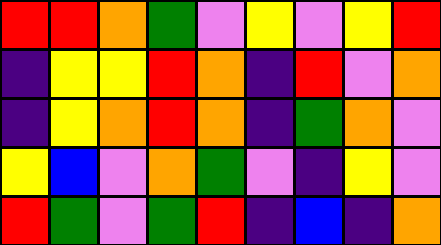[["red", "red", "orange", "green", "violet", "yellow", "violet", "yellow", "red"], ["indigo", "yellow", "yellow", "red", "orange", "indigo", "red", "violet", "orange"], ["indigo", "yellow", "orange", "red", "orange", "indigo", "green", "orange", "violet"], ["yellow", "blue", "violet", "orange", "green", "violet", "indigo", "yellow", "violet"], ["red", "green", "violet", "green", "red", "indigo", "blue", "indigo", "orange"]]